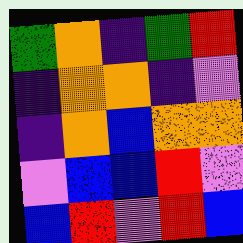[["green", "orange", "indigo", "green", "red"], ["indigo", "orange", "orange", "indigo", "violet"], ["indigo", "orange", "blue", "orange", "orange"], ["violet", "blue", "blue", "red", "violet"], ["blue", "red", "violet", "red", "blue"]]